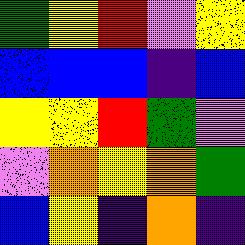[["green", "yellow", "red", "violet", "yellow"], ["blue", "blue", "blue", "indigo", "blue"], ["yellow", "yellow", "red", "green", "violet"], ["violet", "orange", "yellow", "orange", "green"], ["blue", "yellow", "indigo", "orange", "indigo"]]